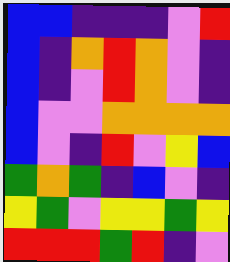[["blue", "blue", "indigo", "indigo", "indigo", "violet", "red"], ["blue", "indigo", "orange", "red", "orange", "violet", "indigo"], ["blue", "indigo", "violet", "red", "orange", "violet", "indigo"], ["blue", "violet", "violet", "orange", "orange", "orange", "orange"], ["blue", "violet", "indigo", "red", "violet", "yellow", "blue"], ["green", "orange", "green", "indigo", "blue", "violet", "indigo"], ["yellow", "green", "violet", "yellow", "yellow", "green", "yellow"], ["red", "red", "red", "green", "red", "indigo", "violet"]]